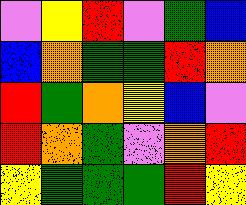[["violet", "yellow", "red", "violet", "green", "blue"], ["blue", "orange", "green", "green", "red", "orange"], ["red", "green", "orange", "yellow", "blue", "violet"], ["red", "orange", "green", "violet", "orange", "red"], ["yellow", "green", "green", "green", "red", "yellow"]]